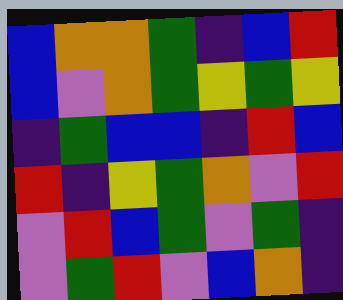[["blue", "orange", "orange", "green", "indigo", "blue", "red"], ["blue", "violet", "orange", "green", "yellow", "green", "yellow"], ["indigo", "green", "blue", "blue", "indigo", "red", "blue"], ["red", "indigo", "yellow", "green", "orange", "violet", "red"], ["violet", "red", "blue", "green", "violet", "green", "indigo"], ["violet", "green", "red", "violet", "blue", "orange", "indigo"]]